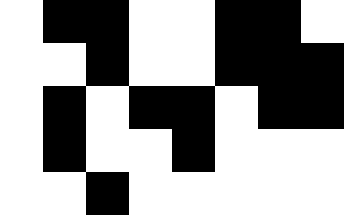[["white", "black", "black", "white", "white", "black", "black", "white"], ["white", "white", "black", "white", "white", "black", "black", "black"], ["white", "black", "white", "black", "black", "white", "black", "black"], ["white", "black", "white", "white", "black", "white", "white", "white"], ["white", "white", "black", "white", "white", "white", "white", "white"]]